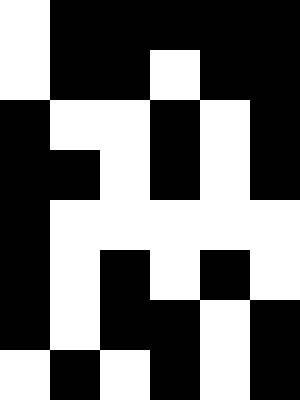[["white", "black", "black", "black", "black", "black"], ["white", "black", "black", "white", "black", "black"], ["black", "white", "white", "black", "white", "black"], ["black", "black", "white", "black", "white", "black"], ["black", "white", "white", "white", "white", "white"], ["black", "white", "black", "white", "black", "white"], ["black", "white", "black", "black", "white", "black"], ["white", "black", "white", "black", "white", "black"]]